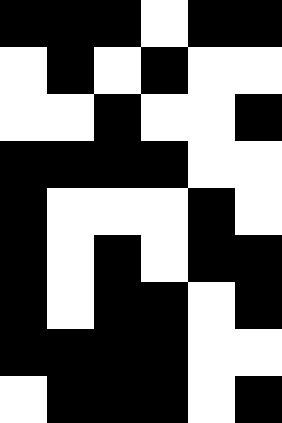[["black", "black", "black", "white", "black", "black"], ["white", "black", "white", "black", "white", "white"], ["white", "white", "black", "white", "white", "black"], ["black", "black", "black", "black", "white", "white"], ["black", "white", "white", "white", "black", "white"], ["black", "white", "black", "white", "black", "black"], ["black", "white", "black", "black", "white", "black"], ["black", "black", "black", "black", "white", "white"], ["white", "black", "black", "black", "white", "black"]]